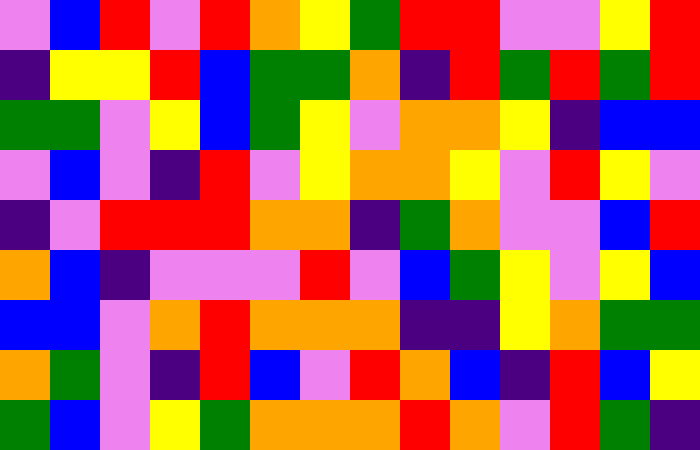[["violet", "blue", "red", "violet", "red", "orange", "yellow", "green", "red", "red", "violet", "violet", "yellow", "red"], ["indigo", "yellow", "yellow", "red", "blue", "green", "green", "orange", "indigo", "red", "green", "red", "green", "red"], ["green", "green", "violet", "yellow", "blue", "green", "yellow", "violet", "orange", "orange", "yellow", "indigo", "blue", "blue"], ["violet", "blue", "violet", "indigo", "red", "violet", "yellow", "orange", "orange", "yellow", "violet", "red", "yellow", "violet"], ["indigo", "violet", "red", "red", "red", "orange", "orange", "indigo", "green", "orange", "violet", "violet", "blue", "red"], ["orange", "blue", "indigo", "violet", "violet", "violet", "red", "violet", "blue", "green", "yellow", "violet", "yellow", "blue"], ["blue", "blue", "violet", "orange", "red", "orange", "orange", "orange", "indigo", "indigo", "yellow", "orange", "green", "green"], ["orange", "green", "violet", "indigo", "red", "blue", "violet", "red", "orange", "blue", "indigo", "red", "blue", "yellow"], ["green", "blue", "violet", "yellow", "green", "orange", "orange", "orange", "red", "orange", "violet", "red", "green", "indigo"]]